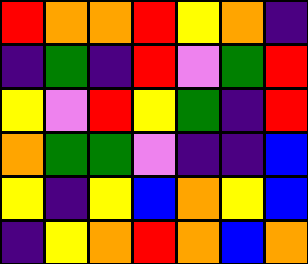[["red", "orange", "orange", "red", "yellow", "orange", "indigo"], ["indigo", "green", "indigo", "red", "violet", "green", "red"], ["yellow", "violet", "red", "yellow", "green", "indigo", "red"], ["orange", "green", "green", "violet", "indigo", "indigo", "blue"], ["yellow", "indigo", "yellow", "blue", "orange", "yellow", "blue"], ["indigo", "yellow", "orange", "red", "orange", "blue", "orange"]]